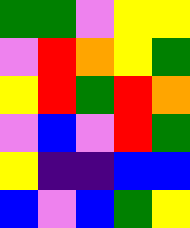[["green", "green", "violet", "yellow", "yellow"], ["violet", "red", "orange", "yellow", "green"], ["yellow", "red", "green", "red", "orange"], ["violet", "blue", "violet", "red", "green"], ["yellow", "indigo", "indigo", "blue", "blue"], ["blue", "violet", "blue", "green", "yellow"]]